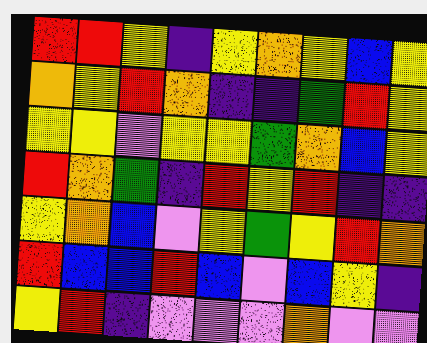[["red", "red", "yellow", "indigo", "yellow", "orange", "yellow", "blue", "yellow"], ["orange", "yellow", "red", "orange", "indigo", "indigo", "green", "red", "yellow"], ["yellow", "yellow", "violet", "yellow", "yellow", "green", "orange", "blue", "yellow"], ["red", "orange", "green", "indigo", "red", "yellow", "red", "indigo", "indigo"], ["yellow", "orange", "blue", "violet", "yellow", "green", "yellow", "red", "orange"], ["red", "blue", "blue", "red", "blue", "violet", "blue", "yellow", "indigo"], ["yellow", "red", "indigo", "violet", "violet", "violet", "orange", "violet", "violet"]]